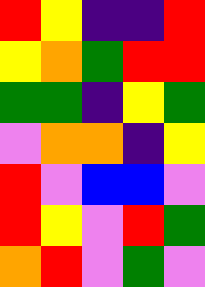[["red", "yellow", "indigo", "indigo", "red"], ["yellow", "orange", "green", "red", "red"], ["green", "green", "indigo", "yellow", "green"], ["violet", "orange", "orange", "indigo", "yellow"], ["red", "violet", "blue", "blue", "violet"], ["red", "yellow", "violet", "red", "green"], ["orange", "red", "violet", "green", "violet"]]